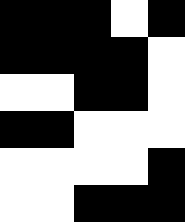[["black", "black", "black", "white", "black"], ["black", "black", "black", "black", "white"], ["white", "white", "black", "black", "white"], ["black", "black", "white", "white", "white"], ["white", "white", "white", "white", "black"], ["white", "white", "black", "black", "black"]]